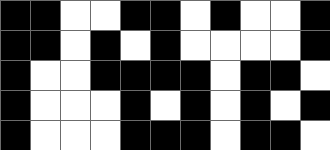[["black", "black", "white", "white", "black", "black", "white", "black", "white", "white", "black"], ["black", "black", "white", "black", "white", "black", "white", "white", "white", "white", "black"], ["black", "white", "white", "black", "black", "black", "black", "white", "black", "black", "white"], ["black", "white", "white", "white", "black", "white", "black", "white", "black", "white", "black"], ["black", "white", "white", "white", "black", "black", "black", "white", "black", "black", "white"]]